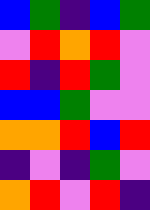[["blue", "green", "indigo", "blue", "green"], ["violet", "red", "orange", "red", "violet"], ["red", "indigo", "red", "green", "violet"], ["blue", "blue", "green", "violet", "violet"], ["orange", "orange", "red", "blue", "red"], ["indigo", "violet", "indigo", "green", "violet"], ["orange", "red", "violet", "red", "indigo"]]